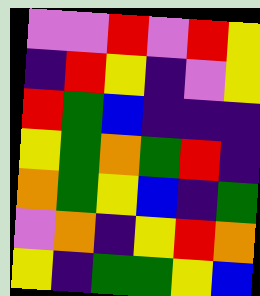[["violet", "violet", "red", "violet", "red", "yellow"], ["indigo", "red", "yellow", "indigo", "violet", "yellow"], ["red", "green", "blue", "indigo", "indigo", "indigo"], ["yellow", "green", "orange", "green", "red", "indigo"], ["orange", "green", "yellow", "blue", "indigo", "green"], ["violet", "orange", "indigo", "yellow", "red", "orange"], ["yellow", "indigo", "green", "green", "yellow", "blue"]]